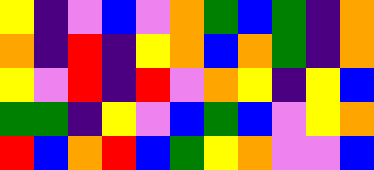[["yellow", "indigo", "violet", "blue", "violet", "orange", "green", "blue", "green", "indigo", "orange"], ["orange", "indigo", "red", "indigo", "yellow", "orange", "blue", "orange", "green", "indigo", "orange"], ["yellow", "violet", "red", "indigo", "red", "violet", "orange", "yellow", "indigo", "yellow", "blue"], ["green", "green", "indigo", "yellow", "violet", "blue", "green", "blue", "violet", "yellow", "orange"], ["red", "blue", "orange", "red", "blue", "green", "yellow", "orange", "violet", "violet", "blue"]]